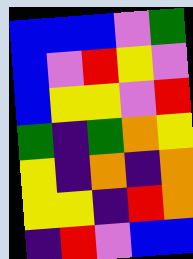[["blue", "blue", "blue", "violet", "green"], ["blue", "violet", "red", "yellow", "violet"], ["blue", "yellow", "yellow", "violet", "red"], ["green", "indigo", "green", "orange", "yellow"], ["yellow", "indigo", "orange", "indigo", "orange"], ["yellow", "yellow", "indigo", "red", "orange"], ["indigo", "red", "violet", "blue", "blue"]]